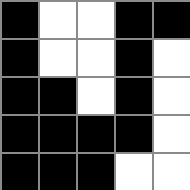[["black", "white", "white", "black", "black"], ["black", "white", "white", "black", "white"], ["black", "black", "white", "black", "white"], ["black", "black", "black", "black", "white"], ["black", "black", "black", "white", "white"]]